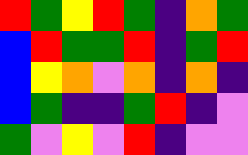[["red", "green", "yellow", "red", "green", "indigo", "orange", "green"], ["blue", "red", "green", "green", "red", "indigo", "green", "red"], ["blue", "yellow", "orange", "violet", "orange", "indigo", "orange", "indigo"], ["blue", "green", "indigo", "indigo", "green", "red", "indigo", "violet"], ["green", "violet", "yellow", "violet", "red", "indigo", "violet", "violet"]]